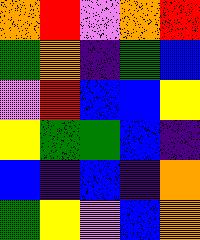[["orange", "red", "violet", "orange", "red"], ["green", "orange", "indigo", "green", "blue"], ["violet", "red", "blue", "blue", "yellow"], ["yellow", "green", "green", "blue", "indigo"], ["blue", "indigo", "blue", "indigo", "orange"], ["green", "yellow", "violet", "blue", "orange"]]